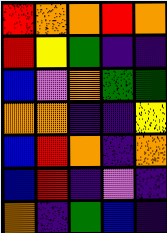[["red", "orange", "orange", "red", "orange"], ["red", "yellow", "green", "indigo", "indigo"], ["blue", "violet", "orange", "green", "green"], ["orange", "orange", "indigo", "indigo", "yellow"], ["blue", "red", "orange", "indigo", "orange"], ["blue", "red", "indigo", "violet", "indigo"], ["orange", "indigo", "green", "blue", "indigo"]]